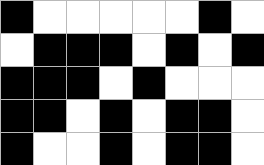[["black", "white", "white", "white", "white", "white", "black", "white"], ["white", "black", "black", "black", "white", "black", "white", "black"], ["black", "black", "black", "white", "black", "white", "white", "white"], ["black", "black", "white", "black", "white", "black", "black", "white"], ["black", "white", "white", "black", "white", "black", "black", "white"]]